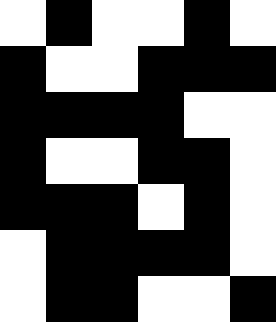[["white", "black", "white", "white", "black", "white"], ["black", "white", "white", "black", "black", "black"], ["black", "black", "black", "black", "white", "white"], ["black", "white", "white", "black", "black", "white"], ["black", "black", "black", "white", "black", "white"], ["white", "black", "black", "black", "black", "white"], ["white", "black", "black", "white", "white", "black"]]